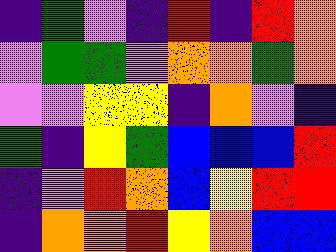[["indigo", "green", "violet", "indigo", "red", "indigo", "red", "orange"], ["violet", "green", "green", "violet", "orange", "orange", "green", "orange"], ["violet", "violet", "yellow", "yellow", "indigo", "orange", "violet", "indigo"], ["green", "indigo", "yellow", "green", "blue", "blue", "blue", "red"], ["indigo", "violet", "red", "orange", "blue", "yellow", "red", "red"], ["indigo", "orange", "orange", "red", "yellow", "orange", "blue", "blue"]]